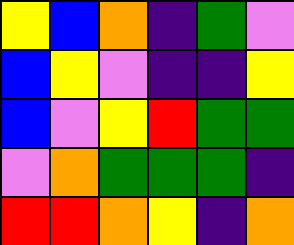[["yellow", "blue", "orange", "indigo", "green", "violet"], ["blue", "yellow", "violet", "indigo", "indigo", "yellow"], ["blue", "violet", "yellow", "red", "green", "green"], ["violet", "orange", "green", "green", "green", "indigo"], ["red", "red", "orange", "yellow", "indigo", "orange"]]